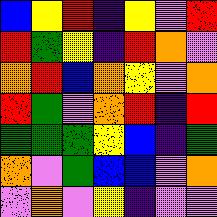[["blue", "yellow", "red", "indigo", "yellow", "violet", "red"], ["red", "green", "yellow", "indigo", "red", "orange", "violet"], ["orange", "red", "blue", "orange", "yellow", "violet", "orange"], ["red", "green", "violet", "orange", "red", "indigo", "red"], ["green", "green", "green", "yellow", "blue", "indigo", "green"], ["orange", "violet", "green", "blue", "blue", "violet", "orange"], ["violet", "orange", "violet", "yellow", "indigo", "violet", "violet"]]